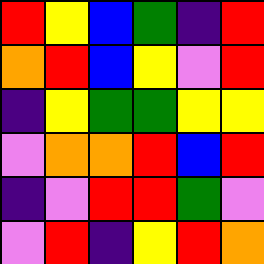[["red", "yellow", "blue", "green", "indigo", "red"], ["orange", "red", "blue", "yellow", "violet", "red"], ["indigo", "yellow", "green", "green", "yellow", "yellow"], ["violet", "orange", "orange", "red", "blue", "red"], ["indigo", "violet", "red", "red", "green", "violet"], ["violet", "red", "indigo", "yellow", "red", "orange"]]